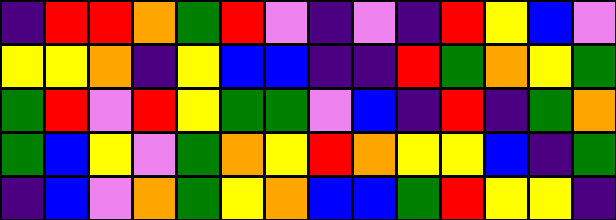[["indigo", "red", "red", "orange", "green", "red", "violet", "indigo", "violet", "indigo", "red", "yellow", "blue", "violet"], ["yellow", "yellow", "orange", "indigo", "yellow", "blue", "blue", "indigo", "indigo", "red", "green", "orange", "yellow", "green"], ["green", "red", "violet", "red", "yellow", "green", "green", "violet", "blue", "indigo", "red", "indigo", "green", "orange"], ["green", "blue", "yellow", "violet", "green", "orange", "yellow", "red", "orange", "yellow", "yellow", "blue", "indigo", "green"], ["indigo", "blue", "violet", "orange", "green", "yellow", "orange", "blue", "blue", "green", "red", "yellow", "yellow", "indigo"]]